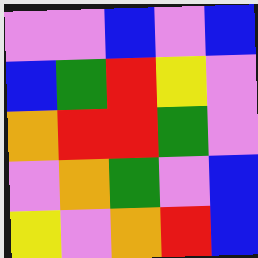[["violet", "violet", "blue", "violet", "blue"], ["blue", "green", "red", "yellow", "violet"], ["orange", "red", "red", "green", "violet"], ["violet", "orange", "green", "violet", "blue"], ["yellow", "violet", "orange", "red", "blue"]]